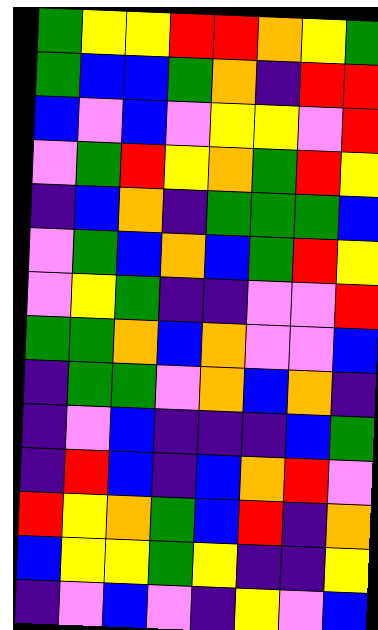[["green", "yellow", "yellow", "red", "red", "orange", "yellow", "green"], ["green", "blue", "blue", "green", "orange", "indigo", "red", "red"], ["blue", "violet", "blue", "violet", "yellow", "yellow", "violet", "red"], ["violet", "green", "red", "yellow", "orange", "green", "red", "yellow"], ["indigo", "blue", "orange", "indigo", "green", "green", "green", "blue"], ["violet", "green", "blue", "orange", "blue", "green", "red", "yellow"], ["violet", "yellow", "green", "indigo", "indigo", "violet", "violet", "red"], ["green", "green", "orange", "blue", "orange", "violet", "violet", "blue"], ["indigo", "green", "green", "violet", "orange", "blue", "orange", "indigo"], ["indigo", "violet", "blue", "indigo", "indigo", "indigo", "blue", "green"], ["indigo", "red", "blue", "indigo", "blue", "orange", "red", "violet"], ["red", "yellow", "orange", "green", "blue", "red", "indigo", "orange"], ["blue", "yellow", "yellow", "green", "yellow", "indigo", "indigo", "yellow"], ["indigo", "violet", "blue", "violet", "indigo", "yellow", "violet", "blue"]]